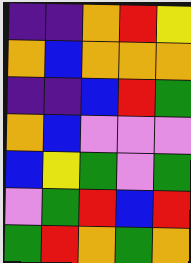[["indigo", "indigo", "orange", "red", "yellow"], ["orange", "blue", "orange", "orange", "orange"], ["indigo", "indigo", "blue", "red", "green"], ["orange", "blue", "violet", "violet", "violet"], ["blue", "yellow", "green", "violet", "green"], ["violet", "green", "red", "blue", "red"], ["green", "red", "orange", "green", "orange"]]